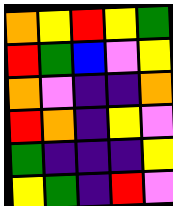[["orange", "yellow", "red", "yellow", "green"], ["red", "green", "blue", "violet", "yellow"], ["orange", "violet", "indigo", "indigo", "orange"], ["red", "orange", "indigo", "yellow", "violet"], ["green", "indigo", "indigo", "indigo", "yellow"], ["yellow", "green", "indigo", "red", "violet"]]